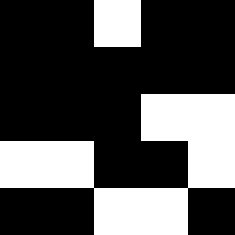[["black", "black", "white", "black", "black"], ["black", "black", "black", "black", "black"], ["black", "black", "black", "white", "white"], ["white", "white", "black", "black", "white"], ["black", "black", "white", "white", "black"]]